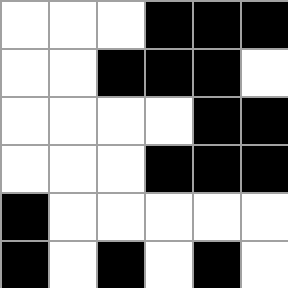[["white", "white", "white", "black", "black", "black"], ["white", "white", "black", "black", "black", "white"], ["white", "white", "white", "white", "black", "black"], ["white", "white", "white", "black", "black", "black"], ["black", "white", "white", "white", "white", "white"], ["black", "white", "black", "white", "black", "white"]]